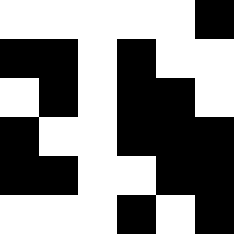[["white", "white", "white", "white", "white", "black"], ["black", "black", "white", "black", "white", "white"], ["white", "black", "white", "black", "black", "white"], ["black", "white", "white", "black", "black", "black"], ["black", "black", "white", "white", "black", "black"], ["white", "white", "white", "black", "white", "black"]]